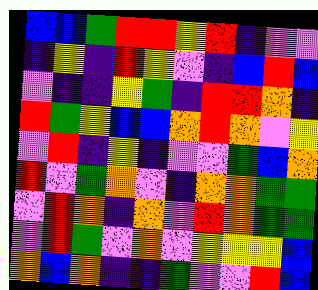[["blue", "blue", "green", "red", "red", "yellow", "red", "indigo", "violet", "violet"], ["indigo", "yellow", "indigo", "red", "yellow", "violet", "indigo", "blue", "red", "blue"], ["violet", "indigo", "indigo", "yellow", "green", "indigo", "red", "red", "orange", "indigo"], ["red", "green", "yellow", "blue", "blue", "orange", "red", "orange", "violet", "yellow"], ["violet", "red", "indigo", "yellow", "indigo", "violet", "violet", "green", "blue", "orange"], ["red", "violet", "green", "orange", "violet", "indigo", "orange", "orange", "green", "green"], ["violet", "red", "orange", "indigo", "orange", "violet", "red", "orange", "green", "green"], ["violet", "red", "green", "violet", "orange", "violet", "yellow", "yellow", "yellow", "blue"], ["orange", "blue", "orange", "indigo", "indigo", "green", "violet", "violet", "red", "blue"]]